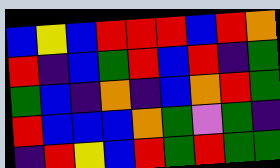[["blue", "yellow", "blue", "red", "red", "red", "blue", "red", "orange"], ["red", "indigo", "blue", "green", "red", "blue", "red", "indigo", "green"], ["green", "blue", "indigo", "orange", "indigo", "blue", "orange", "red", "green"], ["red", "blue", "blue", "blue", "orange", "green", "violet", "green", "indigo"], ["indigo", "red", "yellow", "blue", "red", "green", "red", "green", "green"]]